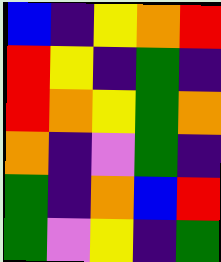[["blue", "indigo", "yellow", "orange", "red"], ["red", "yellow", "indigo", "green", "indigo"], ["red", "orange", "yellow", "green", "orange"], ["orange", "indigo", "violet", "green", "indigo"], ["green", "indigo", "orange", "blue", "red"], ["green", "violet", "yellow", "indigo", "green"]]